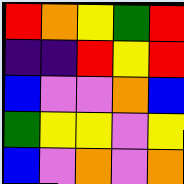[["red", "orange", "yellow", "green", "red"], ["indigo", "indigo", "red", "yellow", "red"], ["blue", "violet", "violet", "orange", "blue"], ["green", "yellow", "yellow", "violet", "yellow"], ["blue", "violet", "orange", "violet", "orange"]]